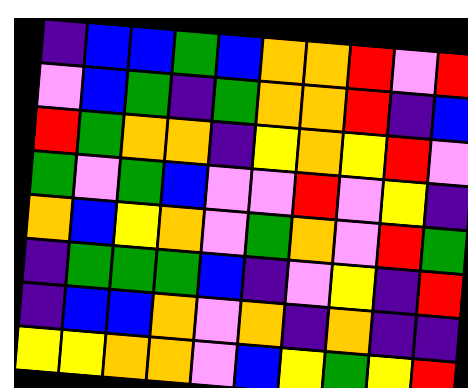[["indigo", "blue", "blue", "green", "blue", "orange", "orange", "red", "violet", "red"], ["violet", "blue", "green", "indigo", "green", "orange", "orange", "red", "indigo", "blue"], ["red", "green", "orange", "orange", "indigo", "yellow", "orange", "yellow", "red", "violet"], ["green", "violet", "green", "blue", "violet", "violet", "red", "violet", "yellow", "indigo"], ["orange", "blue", "yellow", "orange", "violet", "green", "orange", "violet", "red", "green"], ["indigo", "green", "green", "green", "blue", "indigo", "violet", "yellow", "indigo", "red"], ["indigo", "blue", "blue", "orange", "violet", "orange", "indigo", "orange", "indigo", "indigo"], ["yellow", "yellow", "orange", "orange", "violet", "blue", "yellow", "green", "yellow", "red"]]